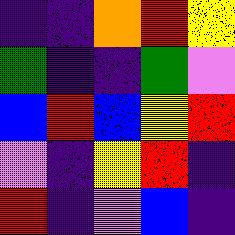[["indigo", "indigo", "orange", "red", "yellow"], ["green", "indigo", "indigo", "green", "violet"], ["blue", "red", "blue", "yellow", "red"], ["violet", "indigo", "yellow", "red", "indigo"], ["red", "indigo", "violet", "blue", "indigo"]]